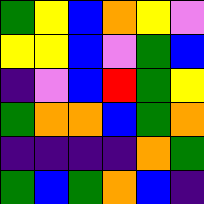[["green", "yellow", "blue", "orange", "yellow", "violet"], ["yellow", "yellow", "blue", "violet", "green", "blue"], ["indigo", "violet", "blue", "red", "green", "yellow"], ["green", "orange", "orange", "blue", "green", "orange"], ["indigo", "indigo", "indigo", "indigo", "orange", "green"], ["green", "blue", "green", "orange", "blue", "indigo"]]